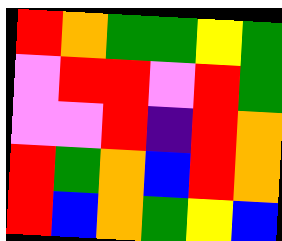[["red", "orange", "green", "green", "yellow", "green"], ["violet", "red", "red", "violet", "red", "green"], ["violet", "violet", "red", "indigo", "red", "orange"], ["red", "green", "orange", "blue", "red", "orange"], ["red", "blue", "orange", "green", "yellow", "blue"]]